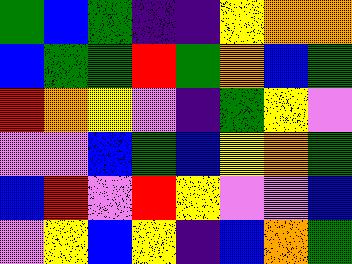[["green", "blue", "green", "indigo", "indigo", "yellow", "orange", "orange"], ["blue", "green", "green", "red", "green", "orange", "blue", "green"], ["red", "orange", "yellow", "violet", "indigo", "green", "yellow", "violet"], ["violet", "violet", "blue", "green", "blue", "yellow", "orange", "green"], ["blue", "red", "violet", "red", "yellow", "violet", "violet", "blue"], ["violet", "yellow", "blue", "yellow", "indigo", "blue", "orange", "green"]]